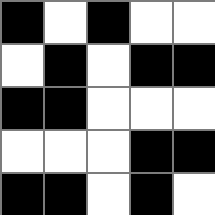[["black", "white", "black", "white", "white"], ["white", "black", "white", "black", "black"], ["black", "black", "white", "white", "white"], ["white", "white", "white", "black", "black"], ["black", "black", "white", "black", "white"]]